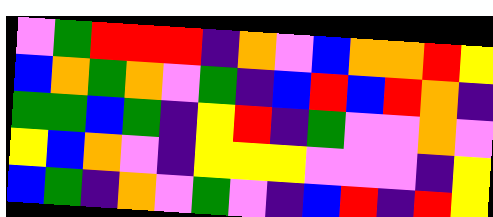[["violet", "green", "red", "red", "red", "indigo", "orange", "violet", "blue", "orange", "orange", "red", "yellow"], ["blue", "orange", "green", "orange", "violet", "green", "indigo", "blue", "red", "blue", "red", "orange", "indigo"], ["green", "green", "blue", "green", "indigo", "yellow", "red", "indigo", "green", "violet", "violet", "orange", "violet"], ["yellow", "blue", "orange", "violet", "indigo", "yellow", "yellow", "yellow", "violet", "violet", "violet", "indigo", "yellow"], ["blue", "green", "indigo", "orange", "violet", "green", "violet", "indigo", "blue", "red", "indigo", "red", "yellow"]]